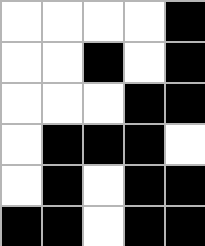[["white", "white", "white", "white", "black"], ["white", "white", "black", "white", "black"], ["white", "white", "white", "black", "black"], ["white", "black", "black", "black", "white"], ["white", "black", "white", "black", "black"], ["black", "black", "white", "black", "black"]]